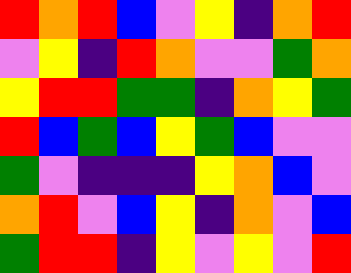[["red", "orange", "red", "blue", "violet", "yellow", "indigo", "orange", "red"], ["violet", "yellow", "indigo", "red", "orange", "violet", "violet", "green", "orange"], ["yellow", "red", "red", "green", "green", "indigo", "orange", "yellow", "green"], ["red", "blue", "green", "blue", "yellow", "green", "blue", "violet", "violet"], ["green", "violet", "indigo", "indigo", "indigo", "yellow", "orange", "blue", "violet"], ["orange", "red", "violet", "blue", "yellow", "indigo", "orange", "violet", "blue"], ["green", "red", "red", "indigo", "yellow", "violet", "yellow", "violet", "red"]]